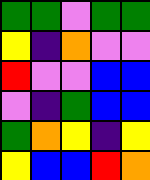[["green", "green", "violet", "green", "green"], ["yellow", "indigo", "orange", "violet", "violet"], ["red", "violet", "violet", "blue", "blue"], ["violet", "indigo", "green", "blue", "blue"], ["green", "orange", "yellow", "indigo", "yellow"], ["yellow", "blue", "blue", "red", "orange"]]